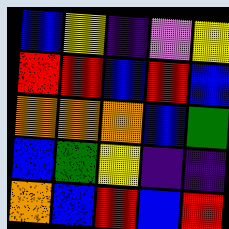[["blue", "yellow", "indigo", "violet", "yellow"], ["red", "red", "blue", "red", "blue"], ["orange", "orange", "orange", "blue", "green"], ["blue", "green", "yellow", "indigo", "indigo"], ["orange", "blue", "red", "blue", "red"]]